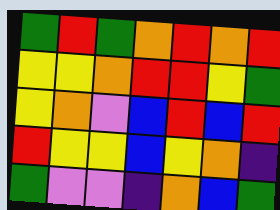[["green", "red", "green", "orange", "red", "orange", "red"], ["yellow", "yellow", "orange", "red", "red", "yellow", "green"], ["yellow", "orange", "violet", "blue", "red", "blue", "red"], ["red", "yellow", "yellow", "blue", "yellow", "orange", "indigo"], ["green", "violet", "violet", "indigo", "orange", "blue", "green"]]